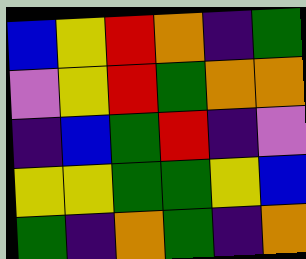[["blue", "yellow", "red", "orange", "indigo", "green"], ["violet", "yellow", "red", "green", "orange", "orange"], ["indigo", "blue", "green", "red", "indigo", "violet"], ["yellow", "yellow", "green", "green", "yellow", "blue"], ["green", "indigo", "orange", "green", "indigo", "orange"]]